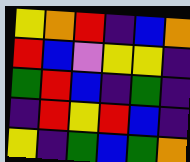[["yellow", "orange", "red", "indigo", "blue", "orange"], ["red", "blue", "violet", "yellow", "yellow", "indigo"], ["green", "red", "blue", "indigo", "green", "indigo"], ["indigo", "red", "yellow", "red", "blue", "indigo"], ["yellow", "indigo", "green", "blue", "green", "orange"]]